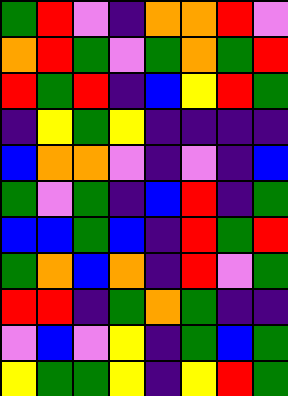[["green", "red", "violet", "indigo", "orange", "orange", "red", "violet"], ["orange", "red", "green", "violet", "green", "orange", "green", "red"], ["red", "green", "red", "indigo", "blue", "yellow", "red", "green"], ["indigo", "yellow", "green", "yellow", "indigo", "indigo", "indigo", "indigo"], ["blue", "orange", "orange", "violet", "indigo", "violet", "indigo", "blue"], ["green", "violet", "green", "indigo", "blue", "red", "indigo", "green"], ["blue", "blue", "green", "blue", "indigo", "red", "green", "red"], ["green", "orange", "blue", "orange", "indigo", "red", "violet", "green"], ["red", "red", "indigo", "green", "orange", "green", "indigo", "indigo"], ["violet", "blue", "violet", "yellow", "indigo", "green", "blue", "green"], ["yellow", "green", "green", "yellow", "indigo", "yellow", "red", "green"]]